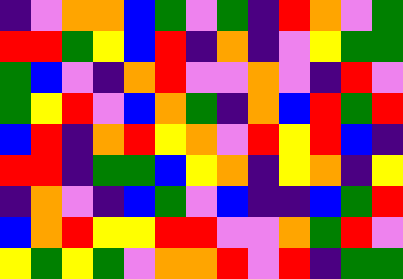[["indigo", "violet", "orange", "orange", "blue", "green", "violet", "green", "indigo", "red", "orange", "violet", "green"], ["red", "red", "green", "yellow", "blue", "red", "indigo", "orange", "indigo", "violet", "yellow", "green", "green"], ["green", "blue", "violet", "indigo", "orange", "red", "violet", "violet", "orange", "violet", "indigo", "red", "violet"], ["green", "yellow", "red", "violet", "blue", "orange", "green", "indigo", "orange", "blue", "red", "green", "red"], ["blue", "red", "indigo", "orange", "red", "yellow", "orange", "violet", "red", "yellow", "red", "blue", "indigo"], ["red", "red", "indigo", "green", "green", "blue", "yellow", "orange", "indigo", "yellow", "orange", "indigo", "yellow"], ["indigo", "orange", "violet", "indigo", "blue", "green", "violet", "blue", "indigo", "indigo", "blue", "green", "red"], ["blue", "orange", "red", "yellow", "yellow", "red", "red", "violet", "violet", "orange", "green", "red", "violet"], ["yellow", "green", "yellow", "green", "violet", "orange", "orange", "red", "violet", "red", "indigo", "green", "green"]]